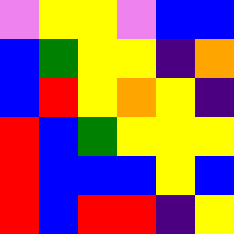[["violet", "yellow", "yellow", "violet", "blue", "blue"], ["blue", "green", "yellow", "yellow", "indigo", "orange"], ["blue", "red", "yellow", "orange", "yellow", "indigo"], ["red", "blue", "green", "yellow", "yellow", "yellow"], ["red", "blue", "blue", "blue", "yellow", "blue"], ["red", "blue", "red", "red", "indigo", "yellow"]]